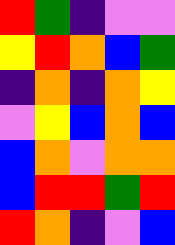[["red", "green", "indigo", "violet", "violet"], ["yellow", "red", "orange", "blue", "green"], ["indigo", "orange", "indigo", "orange", "yellow"], ["violet", "yellow", "blue", "orange", "blue"], ["blue", "orange", "violet", "orange", "orange"], ["blue", "red", "red", "green", "red"], ["red", "orange", "indigo", "violet", "blue"]]